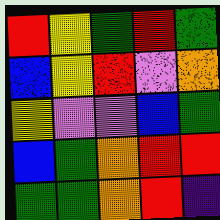[["red", "yellow", "green", "red", "green"], ["blue", "yellow", "red", "violet", "orange"], ["yellow", "violet", "violet", "blue", "green"], ["blue", "green", "orange", "red", "red"], ["green", "green", "orange", "red", "indigo"]]